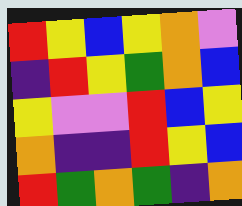[["red", "yellow", "blue", "yellow", "orange", "violet"], ["indigo", "red", "yellow", "green", "orange", "blue"], ["yellow", "violet", "violet", "red", "blue", "yellow"], ["orange", "indigo", "indigo", "red", "yellow", "blue"], ["red", "green", "orange", "green", "indigo", "orange"]]